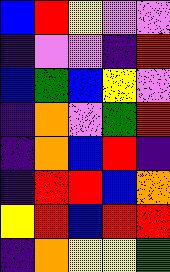[["blue", "red", "yellow", "violet", "violet"], ["indigo", "violet", "violet", "indigo", "red"], ["blue", "green", "blue", "yellow", "violet"], ["indigo", "orange", "violet", "green", "red"], ["indigo", "orange", "blue", "red", "indigo"], ["indigo", "red", "red", "blue", "orange"], ["yellow", "red", "blue", "red", "red"], ["indigo", "orange", "yellow", "yellow", "green"]]